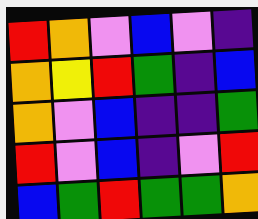[["red", "orange", "violet", "blue", "violet", "indigo"], ["orange", "yellow", "red", "green", "indigo", "blue"], ["orange", "violet", "blue", "indigo", "indigo", "green"], ["red", "violet", "blue", "indigo", "violet", "red"], ["blue", "green", "red", "green", "green", "orange"]]